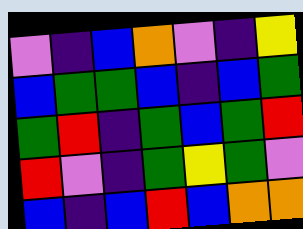[["violet", "indigo", "blue", "orange", "violet", "indigo", "yellow"], ["blue", "green", "green", "blue", "indigo", "blue", "green"], ["green", "red", "indigo", "green", "blue", "green", "red"], ["red", "violet", "indigo", "green", "yellow", "green", "violet"], ["blue", "indigo", "blue", "red", "blue", "orange", "orange"]]